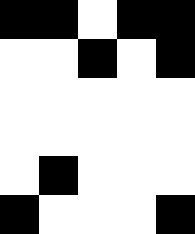[["black", "black", "white", "black", "black"], ["white", "white", "black", "white", "black"], ["white", "white", "white", "white", "white"], ["white", "white", "white", "white", "white"], ["white", "black", "white", "white", "white"], ["black", "white", "white", "white", "black"]]